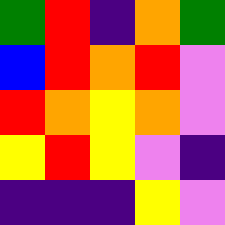[["green", "red", "indigo", "orange", "green"], ["blue", "red", "orange", "red", "violet"], ["red", "orange", "yellow", "orange", "violet"], ["yellow", "red", "yellow", "violet", "indigo"], ["indigo", "indigo", "indigo", "yellow", "violet"]]